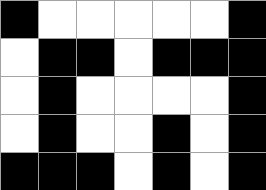[["black", "white", "white", "white", "white", "white", "black"], ["white", "black", "black", "white", "black", "black", "black"], ["white", "black", "white", "white", "white", "white", "black"], ["white", "black", "white", "white", "black", "white", "black"], ["black", "black", "black", "white", "black", "white", "black"]]